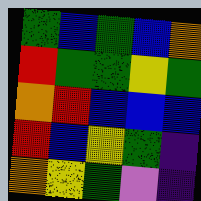[["green", "blue", "green", "blue", "orange"], ["red", "green", "green", "yellow", "green"], ["orange", "red", "blue", "blue", "blue"], ["red", "blue", "yellow", "green", "indigo"], ["orange", "yellow", "green", "violet", "indigo"]]